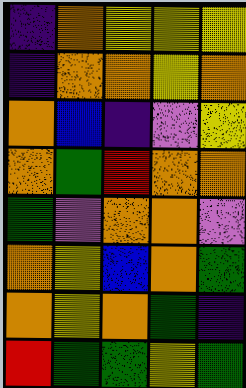[["indigo", "orange", "yellow", "yellow", "yellow"], ["indigo", "orange", "orange", "yellow", "orange"], ["orange", "blue", "indigo", "violet", "yellow"], ["orange", "green", "red", "orange", "orange"], ["green", "violet", "orange", "orange", "violet"], ["orange", "yellow", "blue", "orange", "green"], ["orange", "yellow", "orange", "green", "indigo"], ["red", "green", "green", "yellow", "green"]]